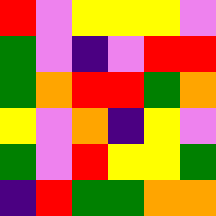[["red", "violet", "yellow", "yellow", "yellow", "violet"], ["green", "violet", "indigo", "violet", "red", "red"], ["green", "orange", "red", "red", "green", "orange"], ["yellow", "violet", "orange", "indigo", "yellow", "violet"], ["green", "violet", "red", "yellow", "yellow", "green"], ["indigo", "red", "green", "green", "orange", "orange"]]